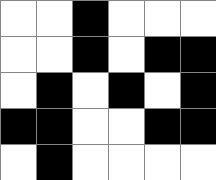[["white", "white", "black", "white", "white", "white"], ["white", "white", "black", "white", "black", "black"], ["white", "black", "white", "black", "white", "black"], ["black", "black", "white", "white", "black", "black"], ["white", "black", "white", "white", "white", "white"]]